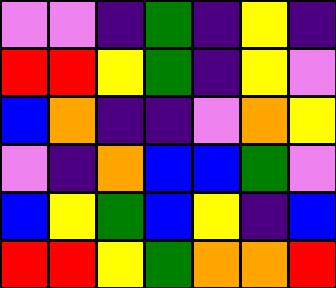[["violet", "violet", "indigo", "green", "indigo", "yellow", "indigo"], ["red", "red", "yellow", "green", "indigo", "yellow", "violet"], ["blue", "orange", "indigo", "indigo", "violet", "orange", "yellow"], ["violet", "indigo", "orange", "blue", "blue", "green", "violet"], ["blue", "yellow", "green", "blue", "yellow", "indigo", "blue"], ["red", "red", "yellow", "green", "orange", "orange", "red"]]